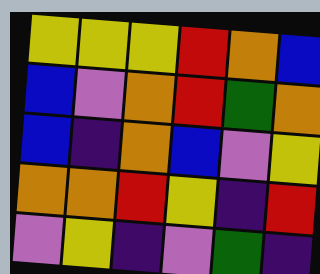[["yellow", "yellow", "yellow", "red", "orange", "blue"], ["blue", "violet", "orange", "red", "green", "orange"], ["blue", "indigo", "orange", "blue", "violet", "yellow"], ["orange", "orange", "red", "yellow", "indigo", "red"], ["violet", "yellow", "indigo", "violet", "green", "indigo"]]